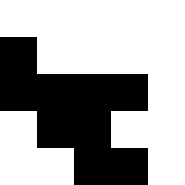[["white", "white", "white", "white", "white"], ["black", "white", "white", "white", "white"], ["black", "black", "black", "black", "white"], ["white", "black", "black", "white", "white"], ["white", "white", "black", "black", "white"]]